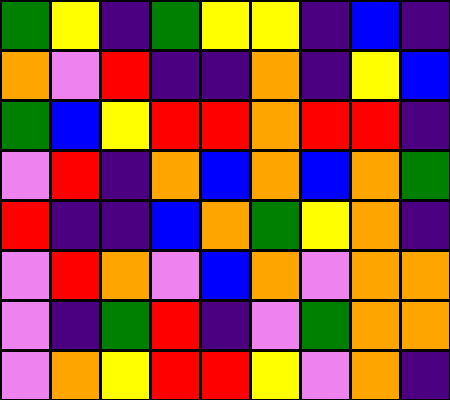[["green", "yellow", "indigo", "green", "yellow", "yellow", "indigo", "blue", "indigo"], ["orange", "violet", "red", "indigo", "indigo", "orange", "indigo", "yellow", "blue"], ["green", "blue", "yellow", "red", "red", "orange", "red", "red", "indigo"], ["violet", "red", "indigo", "orange", "blue", "orange", "blue", "orange", "green"], ["red", "indigo", "indigo", "blue", "orange", "green", "yellow", "orange", "indigo"], ["violet", "red", "orange", "violet", "blue", "orange", "violet", "orange", "orange"], ["violet", "indigo", "green", "red", "indigo", "violet", "green", "orange", "orange"], ["violet", "orange", "yellow", "red", "red", "yellow", "violet", "orange", "indigo"]]